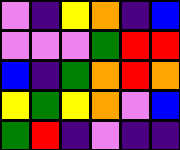[["violet", "indigo", "yellow", "orange", "indigo", "blue"], ["violet", "violet", "violet", "green", "red", "red"], ["blue", "indigo", "green", "orange", "red", "orange"], ["yellow", "green", "yellow", "orange", "violet", "blue"], ["green", "red", "indigo", "violet", "indigo", "indigo"]]